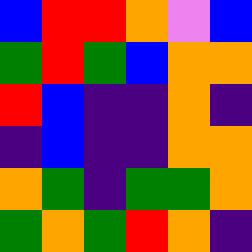[["blue", "red", "red", "orange", "violet", "blue"], ["green", "red", "green", "blue", "orange", "orange"], ["red", "blue", "indigo", "indigo", "orange", "indigo"], ["indigo", "blue", "indigo", "indigo", "orange", "orange"], ["orange", "green", "indigo", "green", "green", "orange"], ["green", "orange", "green", "red", "orange", "indigo"]]